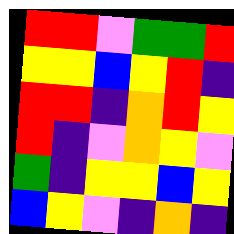[["red", "red", "violet", "green", "green", "red"], ["yellow", "yellow", "blue", "yellow", "red", "indigo"], ["red", "red", "indigo", "orange", "red", "yellow"], ["red", "indigo", "violet", "orange", "yellow", "violet"], ["green", "indigo", "yellow", "yellow", "blue", "yellow"], ["blue", "yellow", "violet", "indigo", "orange", "indigo"]]